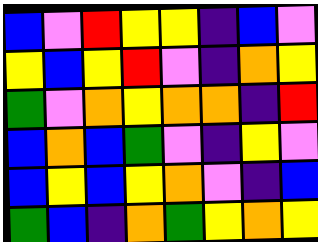[["blue", "violet", "red", "yellow", "yellow", "indigo", "blue", "violet"], ["yellow", "blue", "yellow", "red", "violet", "indigo", "orange", "yellow"], ["green", "violet", "orange", "yellow", "orange", "orange", "indigo", "red"], ["blue", "orange", "blue", "green", "violet", "indigo", "yellow", "violet"], ["blue", "yellow", "blue", "yellow", "orange", "violet", "indigo", "blue"], ["green", "blue", "indigo", "orange", "green", "yellow", "orange", "yellow"]]